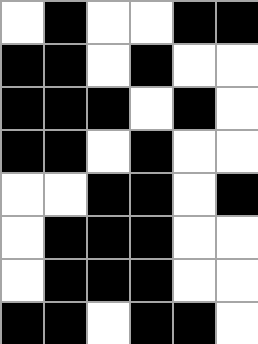[["white", "black", "white", "white", "black", "black"], ["black", "black", "white", "black", "white", "white"], ["black", "black", "black", "white", "black", "white"], ["black", "black", "white", "black", "white", "white"], ["white", "white", "black", "black", "white", "black"], ["white", "black", "black", "black", "white", "white"], ["white", "black", "black", "black", "white", "white"], ["black", "black", "white", "black", "black", "white"]]